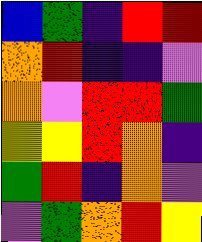[["blue", "green", "indigo", "red", "red"], ["orange", "red", "indigo", "indigo", "violet"], ["orange", "violet", "red", "red", "green"], ["yellow", "yellow", "red", "orange", "indigo"], ["green", "red", "indigo", "orange", "violet"], ["violet", "green", "orange", "red", "yellow"]]